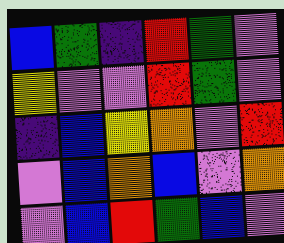[["blue", "green", "indigo", "red", "green", "violet"], ["yellow", "violet", "violet", "red", "green", "violet"], ["indigo", "blue", "yellow", "orange", "violet", "red"], ["violet", "blue", "orange", "blue", "violet", "orange"], ["violet", "blue", "red", "green", "blue", "violet"]]